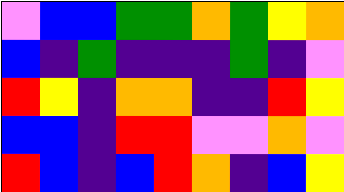[["violet", "blue", "blue", "green", "green", "orange", "green", "yellow", "orange"], ["blue", "indigo", "green", "indigo", "indigo", "indigo", "green", "indigo", "violet"], ["red", "yellow", "indigo", "orange", "orange", "indigo", "indigo", "red", "yellow"], ["blue", "blue", "indigo", "red", "red", "violet", "violet", "orange", "violet"], ["red", "blue", "indigo", "blue", "red", "orange", "indigo", "blue", "yellow"]]